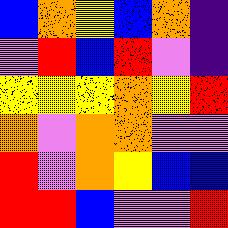[["blue", "orange", "yellow", "blue", "orange", "indigo"], ["violet", "red", "blue", "red", "violet", "indigo"], ["yellow", "yellow", "yellow", "orange", "yellow", "red"], ["orange", "violet", "orange", "orange", "violet", "violet"], ["red", "violet", "orange", "yellow", "blue", "blue"], ["red", "red", "blue", "violet", "violet", "red"]]